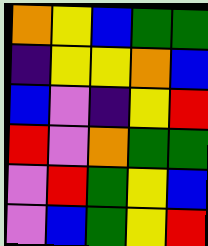[["orange", "yellow", "blue", "green", "green"], ["indigo", "yellow", "yellow", "orange", "blue"], ["blue", "violet", "indigo", "yellow", "red"], ["red", "violet", "orange", "green", "green"], ["violet", "red", "green", "yellow", "blue"], ["violet", "blue", "green", "yellow", "red"]]